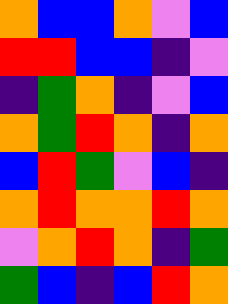[["orange", "blue", "blue", "orange", "violet", "blue"], ["red", "red", "blue", "blue", "indigo", "violet"], ["indigo", "green", "orange", "indigo", "violet", "blue"], ["orange", "green", "red", "orange", "indigo", "orange"], ["blue", "red", "green", "violet", "blue", "indigo"], ["orange", "red", "orange", "orange", "red", "orange"], ["violet", "orange", "red", "orange", "indigo", "green"], ["green", "blue", "indigo", "blue", "red", "orange"]]